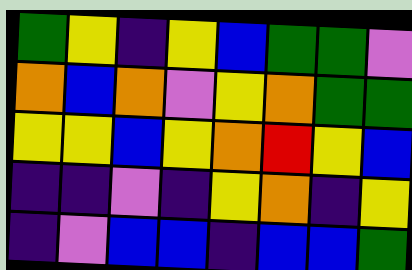[["green", "yellow", "indigo", "yellow", "blue", "green", "green", "violet"], ["orange", "blue", "orange", "violet", "yellow", "orange", "green", "green"], ["yellow", "yellow", "blue", "yellow", "orange", "red", "yellow", "blue"], ["indigo", "indigo", "violet", "indigo", "yellow", "orange", "indigo", "yellow"], ["indigo", "violet", "blue", "blue", "indigo", "blue", "blue", "green"]]